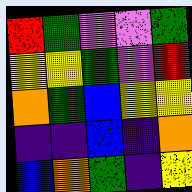[["red", "green", "violet", "violet", "green"], ["yellow", "yellow", "green", "violet", "red"], ["orange", "green", "blue", "yellow", "yellow"], ["indigo", "indigo", "blue", "indigo", "orange"], ["blue", "orange", "green", "indigo", "yellow"]]